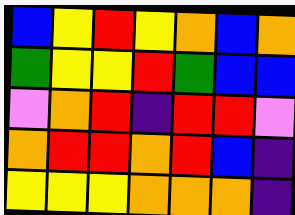[["blue", "yellow", "red", "yellow", "orange", "blue", "orange"], ["green", "yellow", "yellow", "red", "green", "blue", "blue"], ["violet", "orange", "red", "indigo", "red", "red", "violet"], ["orange", "red", "red", "orange", "red", "blue", "indigo"], ["yellow", "yellow", "yellow", "orange", "orange", "orange", "indigo"]]